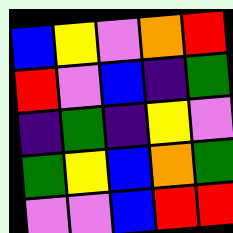[["blue", "yellow", "violet", "orange", "red"], ["red", "violet", "blue", "indigo", "green"], ["indigo", "green", "indigo", "yellow", "violet"], ["green", "yellow", "blue", "orange", "green"], ["violet", "violet", "blue", "red", "red"]]